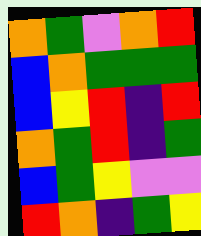[["orange", "green", "violet", "orange", "red"], ["blue", "orange", "green", "green", "green"], ["blue", "yellow", "red", "indigo", "red"], ["orange", "green", "red", "indigo", "green"], ["blue", "green", "yellow", "violet", "violet"], ["red", "orange", "indigo", "green", "yellow"]]